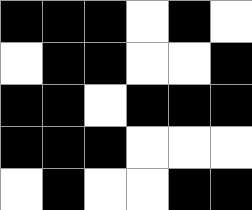[["black", "black", "black", "white", "black", "white"], ["white", "black", "black", "white", "white", "black"], ["black", "black", "white", "black", "black", "black"], ["black", "black", "black", "white", "white", "white"], ["white", "black", "white", "white", "black", "black"]]